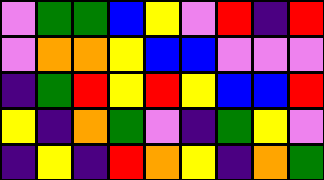[["violet", "green", "green", "blue", "yellow", "violet", "red", "indigo", "red"], ["violet", "orange", "orange", "yellow", "blue", "blue", "violet", "violet", "violet"], ["indigo", "green", "red", "yellow", "red", "yellow", "blue", "blue", "red"], ["yellow", "indigo", "orange", "green", "violet", "indigo", "green", "yellow", "violet"], ["indigo", "yellow", "indigo", "red", "orange", "yellow", "indigo", "orange", "green"]]